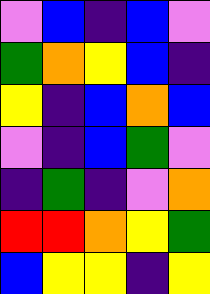[["violet", "blue", "indigo", "blue", "violet"], ["green", "orange", "yellow", "blue", "indigo"], ["yellow", "indigo", "blue", "orange", "blue"], ["violet", "indigo", "blue", "green", "violet"], ["indigo", "green", "indigo", "violet", "orange"], ["red", "red", "orange", "yellow", "green"], ["blue", "yellow", "yellow", "indigo", "yellow"]]